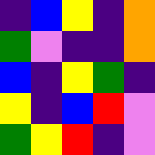[["indigo", "blue", "yellow", "indigo", "orange"], ["green", "violet", "indigo", "indigo", "orange"], ["blue", "indigo", "yellow", "green", "indigo"], ["yellow", "indigo", "blue", "red", "violet"], ["green", "yellow", "red", "indigo", "violet"]]